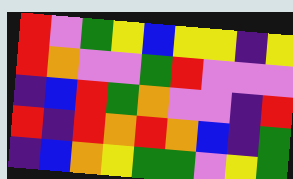[["red", "violet", "green", "yellow", "blue", "yellow", "yellow", "indigo", "yellow"], ["red", "orange", "violet", "violet", "green", "red", "violet", "violet", "violet"], ["indigo", "blue", "red", "green", "orange", "violet", "violet", "indigo", "red"], ["red", "indigo", "red", "orange", "red", "orange", "blue", "indigo", "green"], ["indigo", "blue", "orange", "yellow", "green", "green", "violet", "yellow", "green"]]